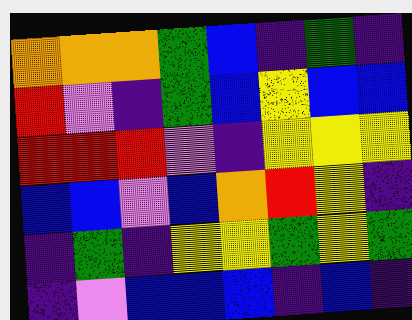[["orange", "orange", "orange", "green", "blue", "indigo", "green", "indigo"], ["red", "violet", "indigo", "green", "blue", "yellow", "blue", "blue"], ["red", "red", "red", "violet", "indigo", "yellow", "yellow", "yellow"], ["blue", "blue", "violet", "blue", "orange", "red", "yellow", "indigo"], ["indigo", "green", "indigo", "yellow", "yellow", "green", "yellow", "green"], ["indigo", "violet", "blue", "blue", "blue", "indigo", "blue", "indigo"]]